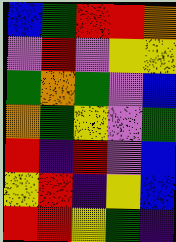[["blue", "green", "red", "red", "orange"], ["violet", "red", "violet", "yellow", "yellow"], ["green", "orange", "green", "violet", "blue"], ["orange", "green", "yellow", "violet", "green"], ["red", "indigo", "red", "violet", "blue"], ["yellow", "red", "indigo", "yellow", "blue"], ["red", "red", "yellow", "green", "indigo"]]